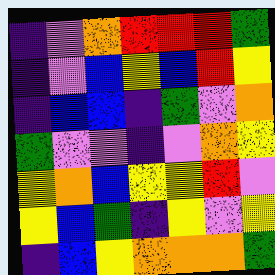[["indigo", "violet", "orange", "red", "red", "red", "green"], ["indigo", "violet", "blue", "yellow", "blue", "red", "yellow"], ["indigo", "blue", "blue", "indigo", "green", "violet", "orange"], ["green", "violet", "violet", "indigo", "violet", "orange", "yellow"], ["yellow", "orange", "blue", "yellow", "yellow", "red", "violet"], ["yellow", "blue", "green", "indigo", "yellow", "violet", "yellow"], ["indigo", "blue", "yellow", "orange", "orange", "orange", "green"]]